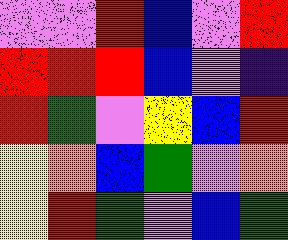[["violet", "violet", "red", "blue", "violet", "red"], ["red", "red", "red", "blue", "violet", "indigo"], ["red", "green", "violet", "yellow", "blue", "red"], ["yellow", "orange", "blue", "green", "violet", "orange"], ["yellow", "red", "green", "violet", "blue", "green"]]